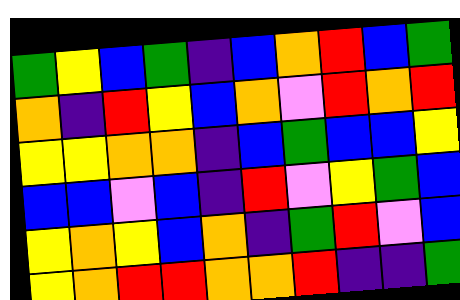[["green", "yellow", "blue", "green", "indigo", "blue", "orange", "red", "blue", "green"], ["orange", "indigo", "red", "yellow", "blue", "orange", "violet", "red", "orange", "red"], ["yellow", "yellow", "orange", "orange", "indigo", "blue", "green", "blue", "blue", "yellow"], ["blue", "blue", "violet", "blue", "indigo", "red", "violet", "yellow", "green", "blue"], ["yellow", "orange", "yellow", "blue", "orange", "indigo", "green", "red", "violet", "blue"], ["yellow", "orange", "red", "red", "orange", "orange", "red", "indigo", "indigo", "green"]]